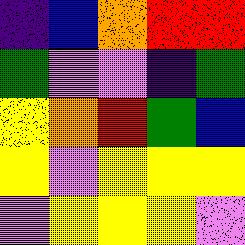[["indigo", "blue", "orange", "red", "red"], ["green", "violet", "violet", "indigo", "green"], ["yellow", "orange", "red", "green", "blue"], ["yellow", "violet", "yellow", "yellow", "yellow"], ["violet", "yellow", "yellow", "yellow", "violet"]]